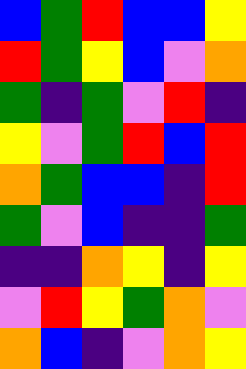[["blue", "green", "red", "blue", "blue", "yellow"], ["red", "green", "yellow", "blue", "violet", "orange"], ["green", "indigo", "green", "violet", "red", "indigo"], ["yellow", "violet", "green", "red", "blue", "red"], ["orange", "green", "blue", "blue", "indigo", "red"], ["green", "violet", "blue", "indigo", "indigo", "green"], ["indigo", "indigo", "orange", "yellow", "indigo", "yellow"], ["violet", "red", "yellow", "green", "orange", "violet"], ["orange", "blue", "indigo", "violet", "orange", "yellow"]]